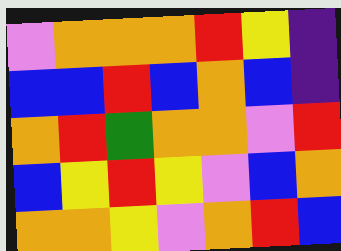[["violet", "orange", "orange", "orange", "red", "yellow", "indigo"], ["blue", "blue", "red", "blue", "orange", "blue", "indigo"], ["orange", "red", "green", "orange", "orange", "violet", "red"], ["blue", "yellow", "red", "yellow", "violet", "blue", "orange"], ["orange", "orange", "yellow", "violet", "orange", "red", "blue"]]